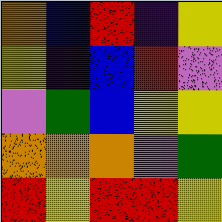[["orange", "blue", "red", "indigo", "yellow"], ["yellow", "indigo", "blue", "red", "violet"], ["violet", "green", "blue", "yellow", "yellow"], ["orange", "orange", "orange", "violet", "green"], ["red", "yellow", "red", "red", "yellow"]]